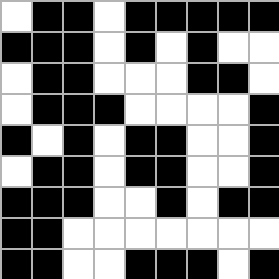[["white", "black", "black", "white", "black", "black", "black", "black", "black"], ["black", "black", "black", "white", "black", "white", "black", "white", "white"], ["white", "black", "black", "white", "white", "white", "black", "black", "white"], ["white", "black", "black", "black", "white", "white", "white", "white", "black"], ["black", "white", "black", "white", "black", "black", "white", "white", "black"], ["white", "black", "black", "white", "black", "black", "white", "white", "black"], ["black", "black", "black", "white", "white", "black", "white", "black", "black"], ["black", "black", "white", "white", "white", "white", "white", "white", "white"], ["black", "black", "white", "white", "black", "black", "black", "white", "black"]]